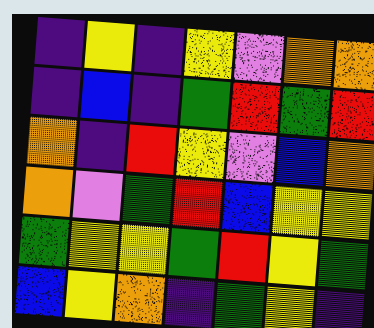[["indigo", "yellow", "indigo", "yellow", "violet", "orange", "orange"], ["indigo", "blue", "indigo", "green", "red", "green", "red"], ["orange", "indigo", "red", "yellow", "violet", "blue", "orange"], ["orange", "violet", "green", "red", "blue", "yellow", "yellow"], ["green", "yellow", "yellow", "green", "red", "yellow", "green"], ["blue", "yellow", "orange", "indigo", "green", "yellow", "indigo"]]